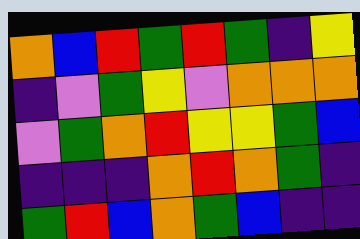[["orange", "blue", "red", "green", "red", "green", "indigo", "yellow"], ["indigo", "violet", "green", "yellow", "violet", "orange", "orange", "orange"], ["violet", "green", "orange", "red", "yellow", "yellow", "green", "blue"], ["indigo", "indigo", "indigo", "orange", "red", "orange", "green", "indigo"], ["green", "red", "blue", "orange", "green", "blue", "indigo", "indigo"]]